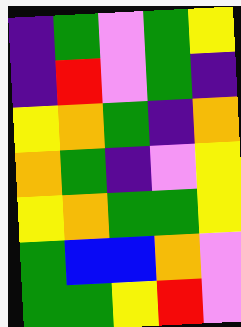[["indigo", "green", "violet", "green", "yellow"], ["indigo", "red", "violet", "green", "indigo"], ["yellow", "orange", "green", "indigo", "orange"], ["orange", "green", "indigo", "violet", "yellow"], ["yellow", "orange", "green", "green", "yellow"], ["green", "blue", "blue", "orange", "violet"], ["green", "green", "yellow", "red", "violet"]]